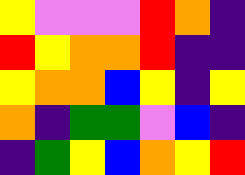[["yellow", "violet", "violet", "violet", "red", "orange", "indigo"], ["red", "yellow", "orange", "orange", "red", "indigo", "indigo"], ["yellow", "orange", "orange", "blue", "yellow", "indigo", "yellow"], ["orange", "indigo", "green", "green", "violet", "blue", "indigo"], ["indigo", "green", "yellow", "blue", "orange", "yellow", "red"]]